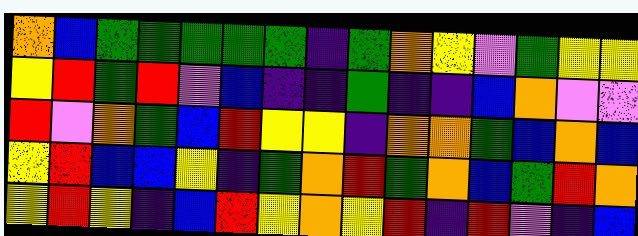[["orange", "blue", "green", "green", "green", "green", "green", "indigo", "green", "orange", "yellow", "violet", "green", "yellow", "yellow"], ["yellow", "red", "green", "red", "violet", "blue", "indigo", "indigo", "green", "indigo", "indigo", "blue", "orange", "violet", "violet"], ["red", "violet", "orange", "green", "blue", "red", "yellow", "yellow", "indigo", "orange", "orange", "green", "blue", "orange", "blue"], ["yellow", "red", "blue", "blue", "yellow", "indigo", "green", "orange", "red", "green", "orange", "blue", "green", "red", "orange"], ["yellow", "red", "yellow", "indigo", "blue", "red", "yellow", "orange", "yellow", "red", "indigo", "red", "violet", "indigo", "blue"]]